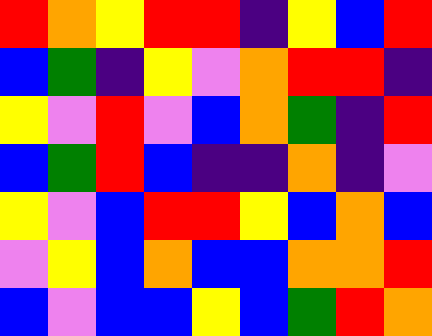[["red", "orange", "yellow", "red", "red", "indigo", "yellow", "blue", "red"], ["blue", "green", "indigo", "yellow", "violet", "orange", "red", "red", "indigo"], ["yellow", "violet", "red", "violet", "blue", "orange", "green", "indigo", "red"], ["blue", "green", "red", "blue", "indigo", "indigo", "orange", "indigo", "violet"], ["yellow", "violet", "blue", "red", "red", "yellow", "blue", "orange", "blue"], ["violet", "yellow", "blue", "orange", "blue", "blue", "orange", "orange", "red"], ["blue", "violet", "blue", "blue", "yellow", "blue", "green", "red", "orange"]]